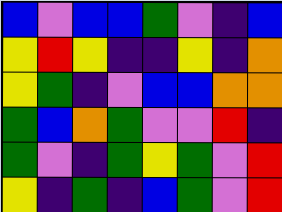[["blue", "violet", "blue", "blue", "green", "violet", "indigo", "blue"], ["yellow", "red", "yellow", "indigo", "indigo", "yellow", "indigo", "orange"], ["yellow", "green", "indigo", "violet", "blue", "blue", "orange", "orange"], ["green", "blue", "orange", "green", "violet", "violet", "red", "indigo"], ["green", "violet", "indigo", "green", "yellow", "green", "violet", "red"], ["yellow", "indigo", "green", "indigo", "blue", "green", "violet", "red"]]